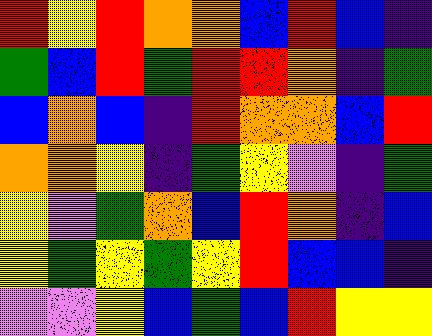[["red", "yellow", "red", "orange", "orange", "blue", "red", "blue", "indigo"], ["green", "blue", "red", "green", "red", "red", "orange", "indigo", "green"], ["blue", "orange", "blue", "indigo", "red", "orange", "orange", "blue", "red"], ["orange", "orange", "yellow", "indigo", "green", "yellow", "violet", "indigo", "green"], ["yellow", "violet", "green", "orange", "blue", "red", "orange", "indigo", "blue"], ["yellow", "green", "yellow", "green", "yellow", "red", "blue", "blue", "indigo"], ["violet", "violet", "yellow", "blue", "green", "blue", "red", "yellow", "yellow"]]